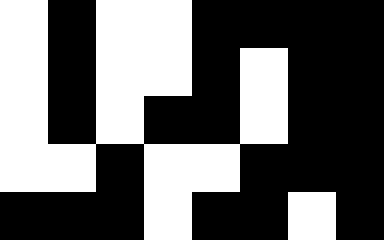[["white", "black", "white", "white", "black", "black", "black", "black"], ["white", "black", "white", "white", "black", "white", "black", "black"], ["white", "black", "white", "black", "black", "white", "black", "black"], ["white", "white", "black", "white", "white", "black", "black", "black"], ["black", "black", "black", "white", "black", "black", "white", "black"]]